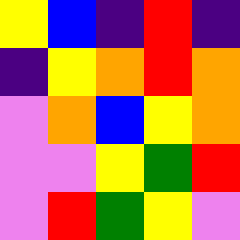[["yellow", "blue", "indigo", "red", "indigo"], ["indigo", "yellow", "orange", "red", "orange"], ["violet", "orange", "blue", "yellow", "orange"], ["violet", "violet", "yellow", "green", "red"], ["violet", "red", "green", "yellow", "violet"]]